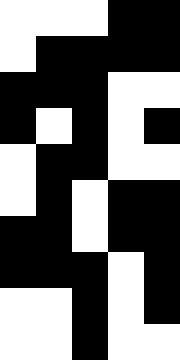[["white", "white", "white", "black", "black"], ["white", "black", "black", "black", "black"], ["black", "black", "black", "white", "white"], ["black", "white", "black", "white", "black"], ["white", "black", "black", "white", "white"], ["white", "black", "white", "black", "black"], ["black", "black", "white", "black", "black"], ["black", "black", "black", "white", "black"], ["white", "white", "black", "white", "black"], ["white", "white", "black", "white", "white"]]